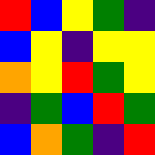[["red", "blue", "yellow", "green", "indigo"], ["blue", "yellow", "indigo", "yellow", "yellow"], ["orange", "yellow", "red", "green", "yellow"], ["indigo", "green", "blue", "red", "green"], ["blue", "orange", "green", "indigo", "red"]]